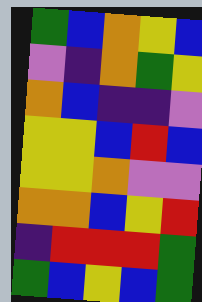[["green", "blue", "orange", "yellow", "blue"], ["violet", "indigo", "orange", "green", "yellow"], ["orange", "blue", "indigo", "indigo", "violet"], ["yellow", "yellow", "blue", "red", "blue"], ["yellow", "yellow", "orange", "violet", "violet"], ["orange", "orange", "blue", "yellow", "red"], ["indigo", "red", "red", "red", "green"], ["green", "blue", "yellow", "blue", "green"]]